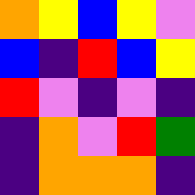[["orange", "yellow", "blue", "yellow", "violet"], ["blue", "indigo", "red", "blue", "yellow"], ["red", "violet", "indigo", "violet", "indigo"], ["indigo", "orange", "violet", "red", "green"], ["indigo", "orange", "orange", "orange", "indigo"]]